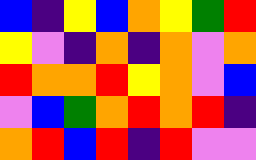[["blue", "indigo", "yellow", "blue", "orange", "yellow", "green", "red"], ["yellow", "violet", "indigo", "orange", "indigo", "orange", "violet", "orange"], ["red", "orange", "orange", "red", "yellow", "orange", "violet", "blue"], ["violet", "blue", "green", "orange", "red", "orange", "red", "indigo"], ["orange", "red", "blue", "red", "indigo", "red", "violet", "violet"]]